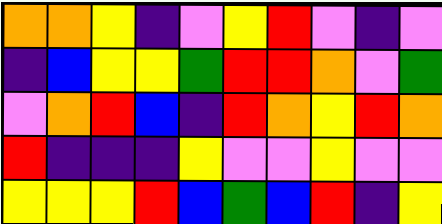[["orange", "orange", "yellow", "indigo", "violet", "yellow", "red", "violet", "indigo", "violet"], ["indigo", "blue", "yellow", "yellow", "green", "red", "red", "orange", "violet", "green"], ["violet", "orange", "red", "blue", "indigo", "red", "orange", "yellow", "red", "orange"], ["red", "indigo", "indigo", "indigo", "yellow", "violet", "violet", "yellow", "violet", "violet"], ["yellow", "yellow", "yellow", "red", "blue", "green", "blue", "red", "indigo", "yellow"]]